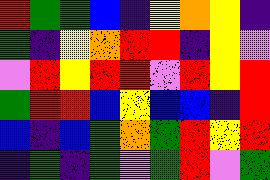[["red", "green", "green", "blue", "indigo", "yellow", "orange", "yellow", "indigo"], ["green", "indigo", "yellow", "orange", "red", "red", "indigo", "yellow", "violet"], ["violet", "red", "yellow", "red", "red", "violet", "red", "yellow", "red"], ["green", "red", "red", "blue", "yellow", "blue", "blue", "indigo", "red"], ["blue", "indigo", "blue", "green", "orange", "green", "red", "yellow", "red"], ["indigo", "green", "indigo", "green", "violet", "green", "red", "violet", "green"]]